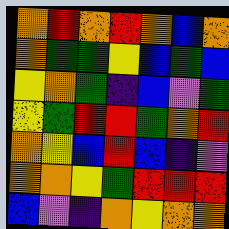[["orange", "red", "orange", "red", "orange", "blue", "orange"], ["orange", "green", "green", "yellow", "blue", "green", "blue"], ["yellow", "orange", "green", "indigo", "blue", "violet", "green"], ["yellow", "green", "red", "red", "green", "orange", "red"], ["orange", "yellow", "blue", "red", "blue", "indigo", "violet"], ["orange", "orange", "yellow", "green", "red", "red", "red"], ["blue", "violet", "indigo", "orange", "yellow", "orange", "orange"]]